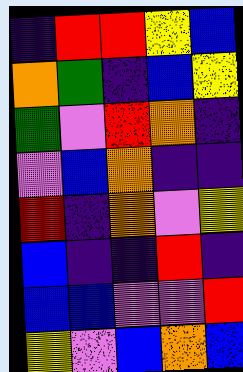[["indigo", "red", "red", "yellow", "blue"], ["orange", "green", "indigo", "blue", "yellow"], ["green", "violet", "red", "orange", "indigo"], ["violet", "blue", "orange", "indigo", "indigo"], ["red", "indigo", "orange", "violet", "yellow"], ["blue", "indigo", "indigo", "red", "indigo"], ["blue", "blue", "violet", "violet", "red"], ["yellow", "violet", "blue", "orange", "blue"]]